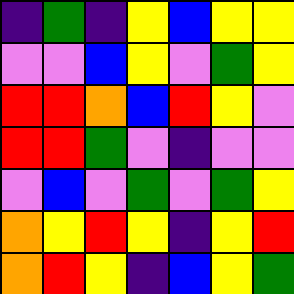[["indigo", "green", "indigo", "yellow", "blue", "yellow", "yellow"], ["violet", "violet", "blue", "yellow", "violet", "green", "yellow"], ["red", "red", "orange", "blue", "red", "yellow", "violet"], ["red", "red", "green", "violet", "indigo", "violet", "violet"], ["violet", "blue", "violet", "green", "violet", "green", "yellow"], ["orange", "yellow", "red", "yellow", "indigo", "yellow", "red"], ["orange", "red", "yellow", "indigo", "blue", "yellow", "green"]]